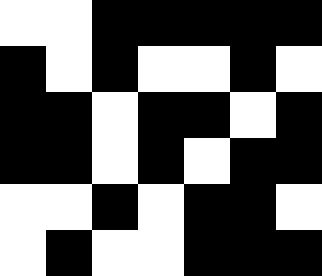[["white", "white", "black", "black", "black", "black", "black"], ["black", "white", "black", "white", "white", "black", "white"], ["black", "black", "white", "black", "black", "white", "black"], ["black", "black", "white", "black", "white", "black", "black"], ["white", "white", "black", "white", "black", "black", "white"], ["white", "black", "white", "white", "black", "black", "black"]]